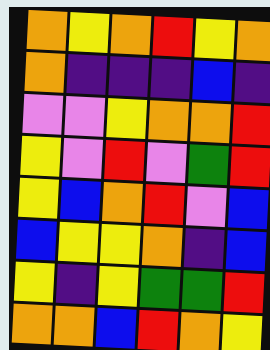[["orange", "yellow", "orange", "red", "yellow", "orange"], ["orange", "indigo", "indigo", "indigo", "blue", "indigo"], ["violet", "violet", "yellow", "orange", "orange", "red"], ["yellow", "violet", "red", "violet", "green", "red"], ["yellow", "blue", "orange", "red", "violet", "blue"], ["blue", "yellow", "yellow", "orange", "indigo", "blue"], ["yellow", "indigo", "yellow", "green", "green", "red"], ["orange", "orange", "blue", "red", "orange", "yellow"]]